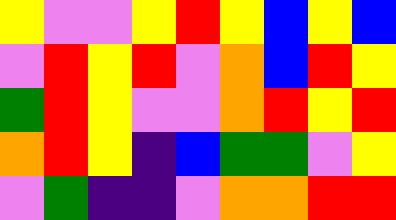[["yellow", "violet", "violet", "yellow", "red", "yellow", "blue", "yellow", "blue"], ["violet", "red", "yellow", "red", "violet", "orange", "blue", "red", "yellow"], ["green", "red", "yellow", "violet", "violet", "orange", "red", "yellow", "red"], ["orange", "red", "yellow", "indigo", "blue", "green", "green", "violet", "yellow"], ["violet", "green", "indigo", "indigo", "violet", "orange", "orange", "red", "red"]]